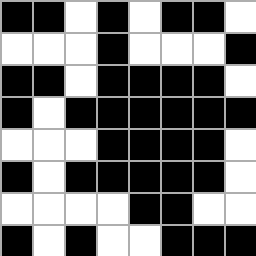[["black", "black", "white", "black", "white", "black", "black", "white"], ["white", "white", "white", "black", "white", "white", "white", "black"], ["black", "black", "white", "black", "black", "black", "black", "white"], ["black", "white", "black", "black", "black", "black", "black", "black"], ["white", "white", "white", "black", "black", "black", "black", "white"], ["black", "white", "black", "black", "black", "black", "black", "white"], ["white", "white", "white", "white", "black", "black", "white", "white"], ["black", "white", "black", "white", "white", "black", "black", "black"]]